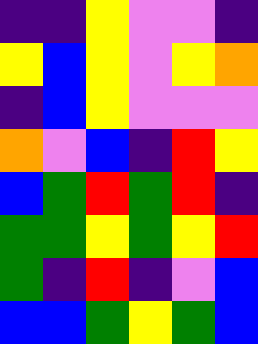[["indigo", "indigo", "yellow", "violet", "violet", "indigo"], ["yellow", "blue", "yellow", "violet", "yellow", "orange"], ["indigo", "blue", "yellow", "violet", "violet", "violet"], ["orange", "violet", "blue", "indigo", "red", "yellow"], ["blue", "green", "red", "green", "red", "indigo"], ["green", "green", "yellow", "green", "yellow", "red"], ["green", "indigo", "red", "indigo", "violet", "blue"], ["blue", "blue", "green", "yellow", "green", "blue"]]